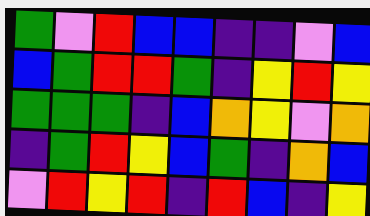[["green", "violet", "red", "blue", "blue", "indigo", "indigo", "violet", "blue"], ["blue", "green", "red", "red", "green", "indigo", "yellow", "red", "yellow"], ["green", "green", "green", "indigo", "blue", "orange", "yellow", "violet", "orange"], ["indigo", "green", "red", "yellow", "blue", "green", "indigo", "orange", "blue"], ["violet", "red", "yellow", "red", "indigo", "red", "blue", "indigo", "yellow"]]